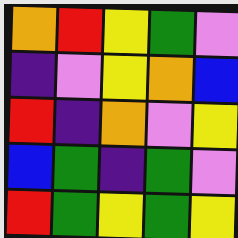[["orange", "red", "yellow", "green", "violet"], ["indigo", "violet", "yellow", "orange", "blue"], ["red", "indigo", "orange", "violet", "yellow"], ["blue", "green", "indigo", "green", "violet"], ["red", "green", "yellow", "green", "yellow"]]